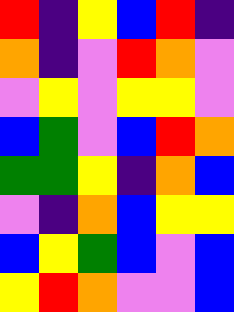[["red", "indigo", "yellow", "blue", "red", "indigo"], ["orange", "indigo", "violet", "red", "orange", "violet"], ["violet", "yellow", "violet", "yellow", "yellow", "violet"], ["blue", "green", "violet", "blue", "red", "orange"], ["green", "green", "yellow", "indigo", "orange", "blue"], ["violet", "indigo", "orange", "blue", "yellow", "yellow"], ["blue", "yellow", "green", "blue", "violet", "blue"], ["yellow", "red", "orange", "violet", "violet", "blue"]]